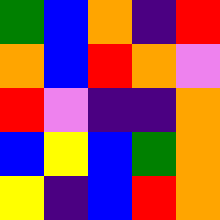[["green", "blue", "orange", "indigo", "red"], ["orange", "blue", "red", "orange", "violet"], ["red", "violet", "indigo", "indigo", "orange"], ["blue", "yellow", "blue", "green", "orange"], ["yellow", "indigo", "blue", "red", "orange"]]